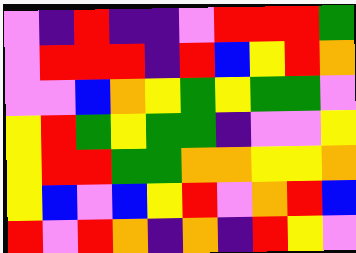[["violet", "indigo", "red", "indigo", "indigo", "violet", "red", "red", "red", "green"], ["violet", "red", "red", "red", "indigo", "red", "blue", "yellow", "red", "orange"], ["violet", "violet", "blue", "orange", "yellow", "green", "yellow", "green", "green", "violet"], ["yellow", "red", "green", "yellow", "green", "green", "indigo", "violet", "violet", "yellow"], ["yellow", "red", "red", "green", "green", "orange", "orange", "yellow", "yellow", "orange"], ["yellow", "blue", "violet", "blue", "yellow", "red", "violet", "orange", "red", "blue"], ["red", "violet", "red", "orange", "indigo", "orange", "indigo", "red", "yellow", "violet"]]